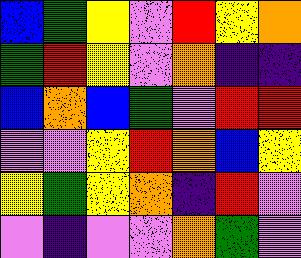[["blue", "green", "yellow", "violet", "red", "yellow", "orange"], ["green", "red", "yellow", "violet", "orange", "indigo", "indigo"], ["blue", "orange", "blue", "green", "violet", "red", "red"], ["violet", "violet", "yellow", "red", "orange", "blue", "yellow"], ["yellow", "green", "yellow", "orange", "indigo", "red", "violet"], ["violet", "indigo", "violet", "violet", "orange", "green", "violet"]]